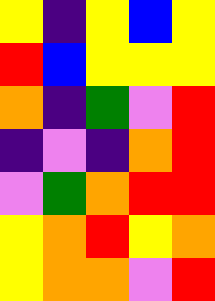[["yellow", "indigo", "yellow", "blue", "yellow"], ["red", "blue", "yellow", "yellow", "yellow"], ["orange", "indigo", "green", "violet", "red"], ["indigo", "violet", "indigo", "orange", "red"], ["violet", "green", "orange", "red", "red"], ["yellow", "orange", "red", "yellow", "orange"], ["yellow", "orange", "orange", "violet", "red"]]